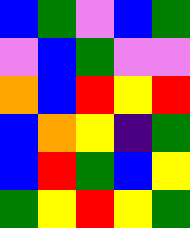[["blue", "green", "violet", "blue", "green"], ["violet", "blue", "green", "violet", "violet"], ["orange", "blue", "red", "yellow", "red"], ["blue", "orange", "yellow", "indigo", "green"], ["blue", "red", "green", "blue", "yellow"], ["green", "yellow", "red", "yellow", "green"]]